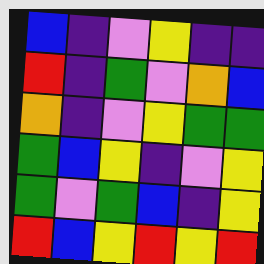[["blue", "indigo", "violet", "yellow", "indigo", "indigo"], ["red", "indigo", "green", "violet", "orange", "blue"], ["orange", "indigo", "violet", "yellow", "green", "green"], ["green", "blue", "yellow", "indigo", "violet", "yellow"], ["green", "violet", "green", "blue", "indigo", "yellow"], ["red", "blue", "yellow", "red", "yellow", "red"]]